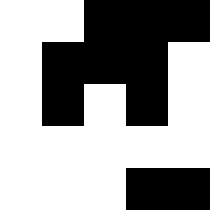[["white", "white", "black", "black", "black"], ["white", "black", "black", "black", "white"], ["white", "black", "white", "black", "white"], ["white", "white", "white", "white", "white"], ["white", "white", "white", "black", "black"]]